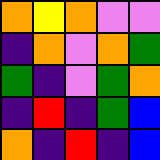[["orange", "yellow", "orange", "violet", "violet"], ["indigo", "orange", "violet", "orange", "green"], ["green", "indigo", "violet", "green", "orange"], ["indigo", "red", "indigo", "green", "blue"], ["orange", "indigo", "red", "indigo", "blue"]]